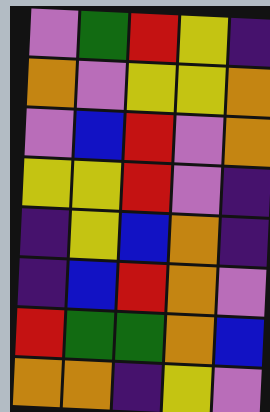[["violet", "green", "red", "yellow", "indigo"], ["orange", "violet", "yellow", "yellow", "orange"], ["violet", "blue", "red", "violet", "orange"], ["yellow", "yellow", "red", "violet", "indigo"], ["indigo", "yellow", "blue", "orange", "indigo"], ["indigo", "blue", "red", "orange", "violet"], ["red", "green", "green", "orange", "blue"], ["orange", "orange", "indigo", "yellow", "violet"]]